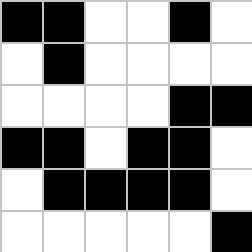[["black", "black", "white", "white", "black", "white"], ["white", "black", "white", "white", "white", "white"], ["white", "white", "white", "white", "black", "black"], ["black", "black", "white", "black", "black", "white"], ["white", "black", "black", "black", "black", "white"], ["white", "white", "white", "white", "white", "black"]]